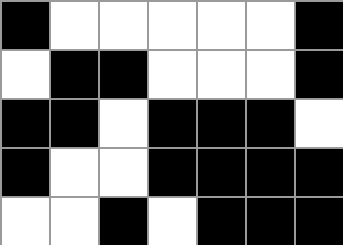[["black", "white", "white", "white", "white", "white", "black"], ["white", "black", "black", "white", "white", "white", "black"], ["black", "black", "white", "black", "black", "black", "white"], ["black", "white", "white", "black", "black", "black", "black"], ["white", "white", "black", "white", "black", "black", "black"]]